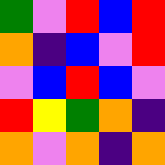[["green", "violet", "red", "blue", "red"], ["orange", "indigo", "blue", "violet", "red"], ["violet", "blue", "red", "blue", "violet"], ["red", "yellow", "green", "orange", "indigo"], ["orange", "violet", "orange", "indigo", "orange"]]